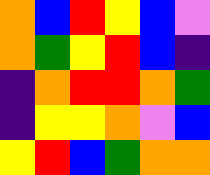[["orange", "blue", "red", "yellow", "blue", "violet"], ["orange", "green", "yellow", "red", "blue", "indigo"], ["indigo", "orange", "red", "red", "orange", "green"], ["indigo", "yellow", "yellow", "orange", "violet", "blue"], ["yellow", "red", "blue", "green", "orange", "orange"]]